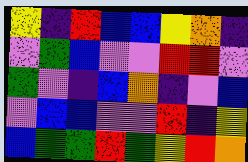[["yellow", "indigo", "red", "blue", "blue", "yellow", "orange", "indigo"], ["violet", "green", "blue", "violet", "violet", "red", "red", "violet"], ["green", "violet", "indigo", "blue", "orange", "indigo", "violet", "blue"], ["violet", "blue", "blue", "violet", "violet", "red", "indigo", "yellow"], ["blue", "green", "green", "red", "green", "yellow", "red", "orange"]]